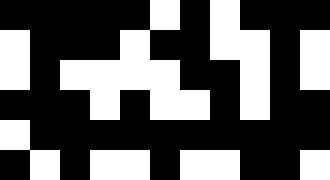[["black", "black", "black", "black", "black", "white", "black", "white", "black", "black", "black"], ["white", "black", "black", "black", "white", "black", "black", "white", "white", "black", "white"], ["white", "black", "white", "white", "white", "white", "black", "black", "white", "black", "white"], ["black", "black", "black", "white", "black", "white", "white", "black", "white", "black", "black"], ["white", "black", "black", "black", "black", "black", "black", "black", "black", "black", "black"], ["black", "white", "black", "white", "white", "black", "white", "white", "black", "black", "white"]]